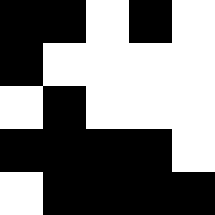[["black", "black", "white", "black", "white"], ["black", "white", "white", "white", "white"], ["white", "black", "white", "white", "white"], ["black", "black", "black", "black", "white"], ["white", "black", "black", "black", "black"]]